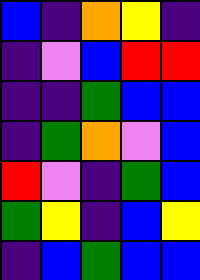[["blue", "indigo", "orange", "yellow", "indigo"], ["indigo", "violet", "blue", "red", "red"], ["indigo", "indigo", "green", "blue", "blue"], ["indigo", "green", "orange", "violet", "blue"], ["red", "violet", "indigo", "green", "blue"], ["green", "yellow", "indigo", "blue", "yellow"], ["indigo", "blue", "green", "blue", "blue"]]